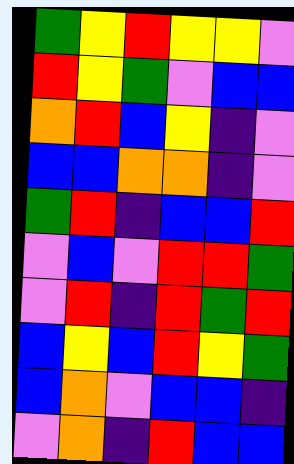[["green", "yellow", "red", "yellow", "yellow", "violet"], ["red", "yellow", "green", "violet", "blue", "blue"], ["orange", "red", "blue", "yellow", "indigo", "violet"], ["blue", "blue", "orange", "orange", "indigo", "violet"], ["green", "red", "indigo", "blue", "blue", "red"], ["violet", "blue", "violet", "red", "red", "green"], ["violet", "red", "indigo", "red", "green", "red"], ["blue", "yellow", "blue", "red", "yellow", "green"], ["blue", "orange", "violet", "blue", "blue", "indigo"], ["violet", "orange", "indigo", "red", "blue", "blue"]]